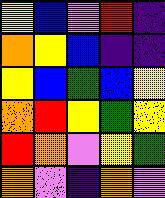[["yellow", "blue", "violet", "red", "indigo"], ["orange", "yellow", "blue", "indigo", "indigo"], ["yellow", "blue", "green", "blue", "yellow"], ["orange", "red", "yellow", "green", "yellow"], ["red", "orange", "violet", "yellow", "green"], ["orange", "violet", "indigo", "orange", "violet"]]